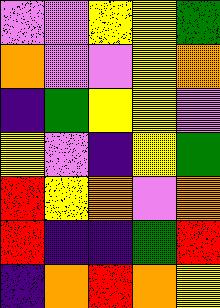[["violet", "violet", "yellow", "yellow", "green"], ["orange", "violet", "violet", "yellow", "orange"], ["indigo", "green", "yellow", "yellow", "violet"], ["yellow", "violet", "indigo", "yellow", "green"], ["red", "yellow", "orange", "violet", "orange"], ["red", "indigo", "indigo", "green", "red"], ["indigo", "orange", "red", "orange", "yellow"]]